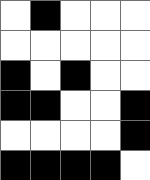[["white", "black", "white", "white", "white"], ["white", "white", "white", "white", "white"], ["black", "white", "black", "white", "white"], ["black", "black", "white", "white", "black"], ["white", "white", "white", "white", "black"], ["black", "black", "black", "black", "white"]]